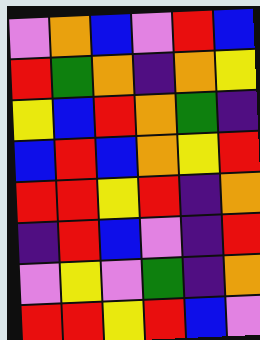[["violet", "orange", "blue", "violet", "red", "blue"], ["red", "green", "orange", "indigo", "orange", "yellow"], ["yellow", "blue", "red", "orange", "green", "indigo"], ["blue", "red", "blue", "orange", "yellow", "red"], ["red", "red", "yellow", "red", "indigo", "orange"], ["indigo", "red", "blue", "violet", "indigo", "red"], ["violet", "yellow", "violet", "green", "indigo", "orange"], ["red", "red", "yellow", "red", "blue", "violet"]]